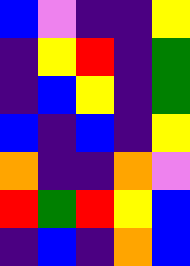[["blue", "violet", "indigo", "indigo", "yellow"], ["indigo", "yellow", "red", "indigo", "green"], ["indigo", "blue", "yellow", "indigo", "green"], ["blue", "indigo", "blue", "indigo", "yellow"], ["orange", "indigo", "indigo", "orange", "violet"], ["red", "green", "red", "yellow", "blue"], ["indigo", "blue", "indigo", "orange", "blue"]]